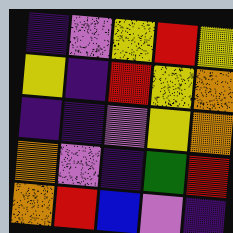[["indigo", "violet", "yellow", "red", "yellow"], ["yellow", "indigo", "red", "yellow", "orange"], ["indigo", "indigo", "violet", "yellow", "orange"], ["orange", "violet", "indigo", "green", "red"], ["orange", "red", "blue", "violet", "indigo"]]